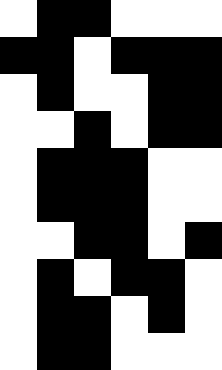[["white", "black", "black", "white", "white", "white"], ["black", "black", "white", "black", "black", "black"], ["white", "black", "white", "white", "black", "black"], ["white", "white", "black", "white", "black", "black"], ["white", "black", "black", "black", "white", "white"], ["white", "black", "black", "black", "white", "white"], ["white", "white", "black", "black", "white", "black"], ["white", "black", "white", "black", "black", "white"], ["white", "black", "black", "white", "black", "white"], ["white", "black", "black", "white", "white", "white"]]